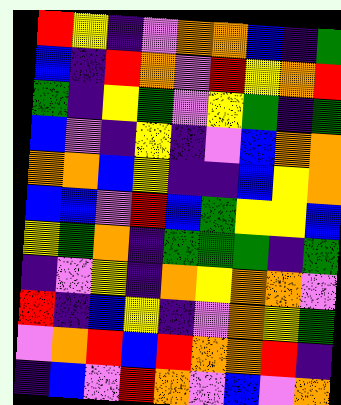[["red", "yellow", "indigo", "violet", "orange", "orange", "blue", "indigo", "green"], ["blue", "indigo", "red", "orange", "violet", "red", "yellow", "orange", "red"], ["green", "indigo", "yellow", "green", "violet", "yellow", "green", "indigo", "green"], ["blue", "violet", "indigo", "yellow", "indigo", "violet", "blue", "orange", "orange"], ["orange", "orange", "blue", "yellow", "indigo", "indigo", "blue", "yellow", "orange"], ["blue", "blue", "violet", "red", "blue", "green", "yellow", "yellow", "blue"], ["yellow", "green", "orange", "indigo", "green", "green", "green", "indigo", "green"], ["indigo", "violet", "yellow", "indigo", "orange", "yellow", "orange", "orange", "violet"], ["red", "indigo", "blue", "yellow", "indigo", "violet", "orange", "yellow", "green"], ["violet", "orange", "red", "blue", "red", "orange", "orange", "red", "indigo"], ["indigo", "blue", "violet", "red", "orange", "violet", "blue", "violet", "orange"]]